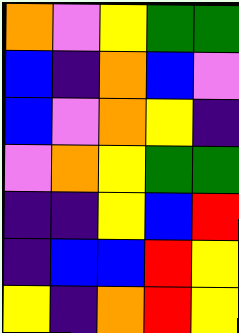[["orange", "violet", "yellow", "green", "green"], ["blue", "indigo", "orange", "blue", "violet"], ["blue", "violet", "orange", "yellow", "indigo"], ["violet", "orange", "yellow", "green", "green"], ["indigo", "indigo", "yellow", "blue", "red"], ["indigo", "blue", "blue", "red", "yellow"], ["yellow", "indigo", "orange", "red", "yellow"]]